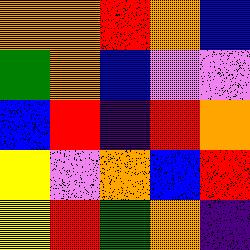[["orange", "orange", "red", "orange", "blue"], ["green", "orange", "blue", "violet", "violet"], ["blue", "red", "indigo", "red", "orange"], ["yellow", "violet", "orange", "blue", "red"], ["yellow", "red", "green", "orange", "indigo"]]